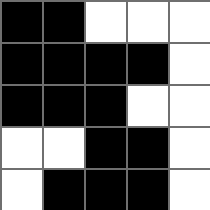[["black", "black", "white", "white", "white"], ["black", "black", "black", "black", "white"], ["black", "black", "black", "white", "white"], ["white", "white", "black", "black", "white"], ["white", "black", "black", "black", "white"]]